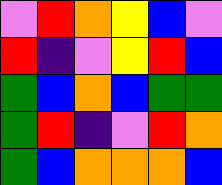[["violet", "red", "orange", "yellow", "blue", "violet"], ["red", "indigo", "violet", "yellow", "red", "blue"], ["green", "blue", "orange", "blue", "green", "green"], ["green", "red", "indigo", "violet", "red", "orange"], ["green", "blue", "orange", "orange", "orange", "blue"]]